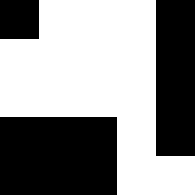[["black", "white", "white", "white", "black"], ["white", "white", "white", "white", "black"], ["white", "white", "white", "white", "black"], ["black", "black", "black", "white", "black"], ["black", "black", "black", "white", "white"]]